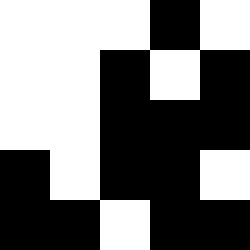[["white", "white", "white", "black", "white"], ["white", "white", "black", "white", "black"], ["white", "white", "black", "black", "black"], ["black", "white", "black", "black", "white"], ["black", "black", "white", "black", "black"]]